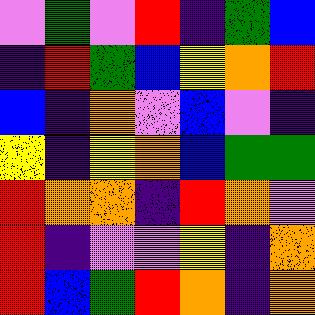[["violet", "green", "violet", "red", "indigo", "green", "blue"], ["indigo", "red", "green", "blue", "yellow", "orange", "red"], ["blue", "indigo", "orange", "violet", "blue", "violet", "indigo"], ["yellow", "indigo", "yellow", "orange", "blue", "green", "green"], ["red", "orange", "orange", "indigo", "red", "orange", "violet"], ["red", "indigo", "violet", "violet", "yellow", "indigo", "orange"], ["red", "blue", "green", "red", "orange", "indigo", "orange"]]